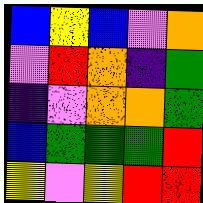[["blue", "yellow", "blue", "violet", "orange"], ["violet", "red", "orange", "indigo", "green"], ["indigo", "violet", "orange", "orange", "green"], ["blue", "green", "green", "green", "red"], ["yellow", "violet", "yellow", "red", "red"]]